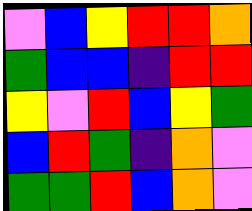[["violet", "blue", "yellow", "red", "red", "orange"], ["green", "blue", "blue", "indigo", "red", "red"], ["yellow", "violet", "red", "blue", "yellow", "green"], ["blue", "red", "green", "indigo", "orange", "violet"], ["green", "green", "red", "blue", "orange", "violet"]]